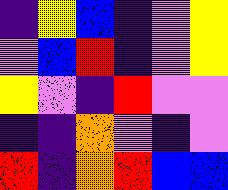[["indigo", "yellow", "blue", "indigo", "violet", "yellow"], ["violet", "blue", "red", "indigo", "violet", "yellow"], ["yellow", "violet", "indigo", "red", "violet", "violet"], ["indigo", "indigo", "orange", "violet", "indigo", "violet"], ["red", "indigo", "orange", "red", "blue", "blue"]]